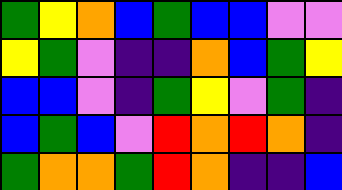[["green", "yellow", "orange", "blue", "green", "blue", "blue", "violet", "violet"], ["yellow", "green", "violet", "indigo", "indigo", "orange", "blue", "green", "yellow"], ["blue", "blue", "violet", "indigo", "green", "yellow", "violet", "green", "indigo"], ["blue", "green", "blue", "violet", "red", "orange", "red", "orange", "indigo"], ["green", "orange", "orange", "green", "red", "orange", "indigo", "indigo", "blue"]]